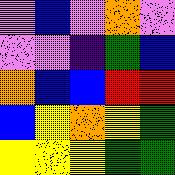[["violet", "blue", "violet", "orange", "violet"], ["violet", "violet", "indigo", "green", "blue"], ["orange", "blue", "blue", "red", "red"], ["blue", "yellow", "orange", "yellow", "green"], ["yellow", "yellow", "yellow", "green", "green"]]